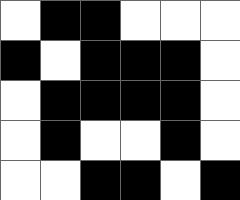[["white", "black", "black", "white", "white", "white"], ["black", "white", "black", "black", "black", "white"], ["white", "black", "black", "black", "black", "white"], ["white", "black", "white", "white", "black", "white"], ["white", "white", "black", "black", "white", "black"]]